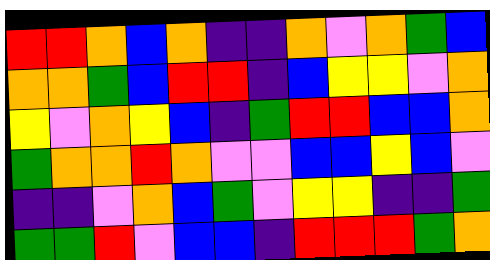[["red", "red", "orange", "blue", "orange", "indigo", "indigo", "orange", "violet", "orange", "green", "blue"], ["orange", "orange", "green", "blue", "red", "red", "indigo", "blue", "yellow", "yellow", "violet", "orange"], ["yellow", "violet", "orange", "yellow", "blue", "indigo", "green", "red", "red", "blue", "blue", "orange"], ["green", "orange", "orange", "red", "orange", "violet", "violet", "blue", "blue", "yellow", "blue", "violet"], ["indigo", "indigo", "violet", "orange", "blue", "green", "violet", "yellow", "yellow", "indigo", "indigo", "green"], ["green", "green", "red", "violet", "blue", "blue", "indigo", "red", "red", "red", "green", "orange"]]